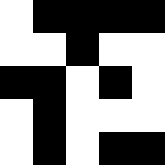[["white", "black", "black", "black", "black"], ["white", "white", "black", "white", "white"], ["black", "black", "white", "black", "white"], ["white", "black", "white", "white", "white"], ["white", "black", "white", "black", "black"]]